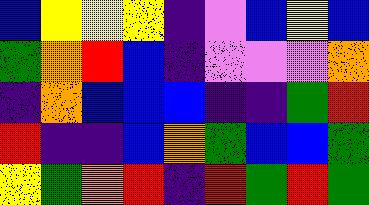[["blue", "yellow", "yellow", "yellow", "indigo", "violet", "blue", "yellow", "blue"], ["green", "orange", "red", "blue", "indigo", "violet", "violet", "violet", "orange"], ["indigo", "orange", "blue", "blue", "blue", "indigo", "indigo", "green", "red"], ["red", "indigo", "indigo", "blue", "orange", "green", "blue", "blue", "green"], ["yellow", "green", "orange", "red", "indigo", "red", "green", "red", "green"]]